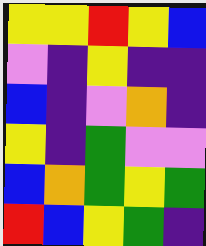[["yellow", "yellow", "red", "yellow", "blue"], ["violet", "indigo", "yellow", "indigo", "indigo"], ["blue", "indigo", "violet", "orange", "indigo"], ["yellow", "indigo", "green", "violet", "violet"], ["blue", "orange", "green", "yellow", "green"], ["red", "blue", "yellow", "green", "indigo"]]